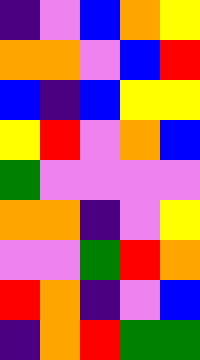[["indigo", "violet", "blue", "orange", "yellow"], ["orange", "orange", "violet", "blue", "red"], ["blue", "indigo", "blue", "yellow", "yellow"], ["yellow", "red", "violet", "orange", "blue"], ["green", "violet", "violet", "violet", "violet"], ["orange", "orange", "indigo", "violet", "yellow"], ["violet", "violet", "green", "red", "orange"], ["red", "orange", "indigo", "violet", "blue"], ["indigo", "orange", "red", "green", "green"]]